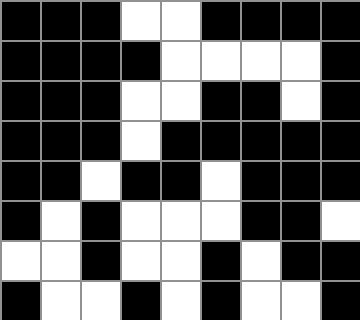[["black", "black", "black", "white", "white", "black", "black", "black", "black"], ["black", "black", "black", "black", "white", "white", "white", "white", "black"], ["black", "black", "black", "white", "white", "black", "black", "white", "black"], ["black", "black", "black", "white", "black", "black", "black", "black", "black"], ["black", "black", "white", "black", "black", "white", "black", "black", "black"], ["black", "white", "black", "white", "white", "white", "black", "black", "white"], ["white", "white", "black", "white", "white", "black", "white", "black", "black"], ["black", "white", "white", "black", "white", "black", "white", "white", "black"]]